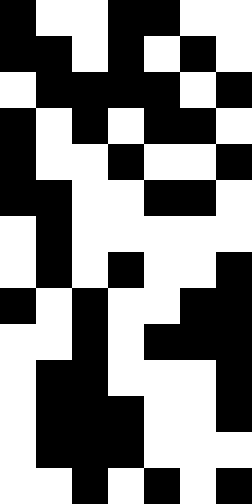[["black", "white", "white", "black", "black", "white", "white"], ["black", "black", "white", "black", "white", "black", "white"], ["white", "black", "black", "black", "black", "white", "black"], ["black", "white", "black", "white", "black", "black", "white"], ["black", "white", "white", "black", "white", "white", "black"], ["black", "black", "white", "white", "black", "black", "white"], ["white", "black", "white", "white", "white", "white", "white"], ["white", "black", "white", "black", "white", "white", "black"], ["black", "white", "black", "white", "white", "black", "black"], ["white", "white", "black", "white", "black", "black", "black"], ["white", "black", "black", "white", "white", "white", "black"], ["white", "black", "black", "black", "white", "white", "black"], ["white", "black", "black", "black", "white", "white", "white"], ["white", "white", "black", "white", "black", "white", "black"]]